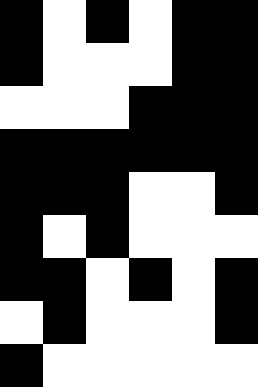[["black", "white", "black", "white", "black", "black"], ["black", "white", "white", "white", "black", "black"], ["white", "white", "white", "black", "black", "black"], ["black", "black", "black", "black", "black", "black"], ["black", "black", "black", "white", "white", "black"], ["black", "white", "black", "white", "white", "white"], ["black", "black", "white", "black", "white", "black"], ["white", "black", "white", "white", "white", "black"], ["black", "white", "white", "white", "white", "white"]]